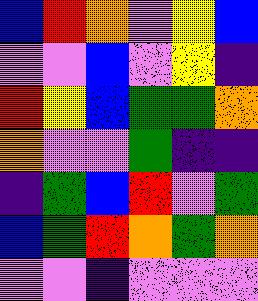[["blue", "red", "orange", "violet", "yellow", "blue"], ["violet", "violet", "blue", "violet", "yellow", "indigo"], ["red", "yellow", "blue", "green", "green", "orange"], ["orange", "violet", "violet", "green", "indigo", "indigo"], ["indigo", "green", "blue", "red", "violet", "green"], ["blue", "green", "red", "orange", "green", "orange"], ["violet", "violet", "indigo", "violet", "violet", "violet"]]